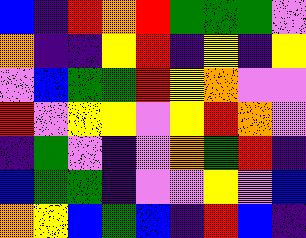[["blue", "indigo", "red", "orange", "red", "green", "green", "green", "violet"], ["orange", "indigo", "indigo", "yellow", "red", "indigo", "yellow", "indigo", "yellow"], ["violet", "blue", "green", "green", "red", "yellow", "orange", "violet", "violet"], ["red", "violet", "yellow", "yellow", "violet", "yellow", "red", "orange", "violet"], ["indigo", "green", "violet", "indigo", "violet", "orange", "green", "red", "indigo"], ["blue", "green", "green", "indigo", "violet", "violet", "yellow", "violet", "blue"], ["orange", "yellow", "blue", "green", "blue", "indigo", "red", "blue", "indigo"]]